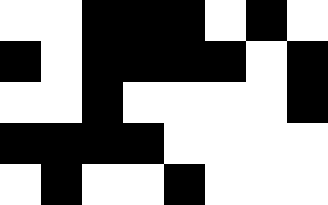[["white", "white", "black", "black", "black", "white", "black", "white"], ["black", "white", "black", "black", "black", "black", "white", "black"], ["white", "white", "black", "white", "white", "white", "white", "black"], ["black", "black", "black", "black", "white", "white", "white", "white"], ["white", "black", "white", "white", "black", "white", "white", "white"]]